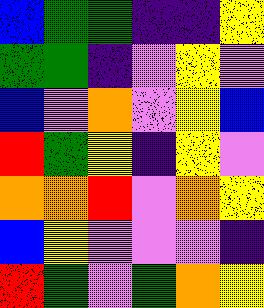[["blue", "green", "green", "indigo", "indigo", "yellow"], ["green", "green", "indigo", "violet", "yellow", "violet"], ["blue", "violet", "orange", "violet", "yellow", "blue"], ["red", "green", "yellow", "indigo", "yellow", "violet"], ["orange", "orange", "red", "violet", "orange", "yellow"], ["blue", "yellow", "violet", "violet", "violet", "indigo"], ["red", "green", "violet", "green", "orange", "yellow"]]